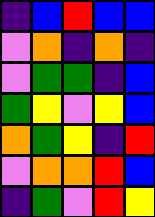[["indigo", "blue", "red", "blue", "blue"], ["violet", "orange", "indigo", "orange", "indigo"], ["violet", "green", "green", "indigo", "blue"], ["green", "yellow", "violet", "yellow", "blue"], ["orange", "green", "yellow", "indigo", "red"], ["violet", "orange", "orange", "red", "blue"], ["indigo", "green", "violet", "red", "yellow"]]